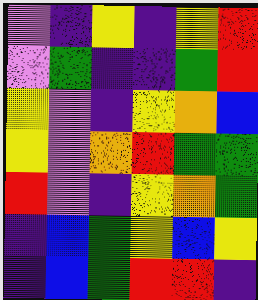[["violet", "indigo", "yellow", "indigo", "yellow", "red"], ["violet", "green", "indigo", "indigo", "green", "red"], ["yellow", "violet", "indigo", "yellow", "orange", "blue"], ["yellow", "violet", "orange", "red", "green", "green"], ["red", "violet", "indigo", "yellow", "orange", "green"], ["indigo", "blue", "green", "yellow", "blue", "yellow"], ["indigo", "blue", "green", "red", "red", "indigo"]]